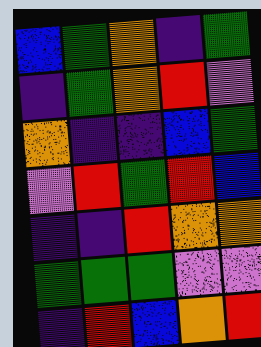[["blue", "green", "orange", "indigo", "green"], ["indigo", "green", "orange", "red", "violet"], ["orange", "indigo", "indigo", "blue", "green"], ["violet", "red", "green", "red", "blue"], ["indigo", "indigo", "red", "orange", "orange"], ["green", "green", "green", "violet", "violet"], ["indigo", "red", "blue", "orange", "red"]]